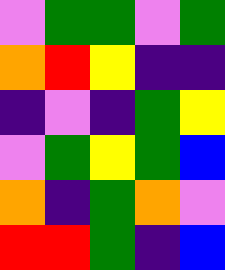[["violet", "green", "green", "violet", "green"], ["orange", "red", "yellow", "indigo", "indigo"], ["indigo", "violet", "indigo", "green", "yellow"], ["violet", "green", "yellow", "green", "blue"], ["orange", "indigo", "green", "orange", "violet"], ["red", "red", "green", "indigo", "blue"]]